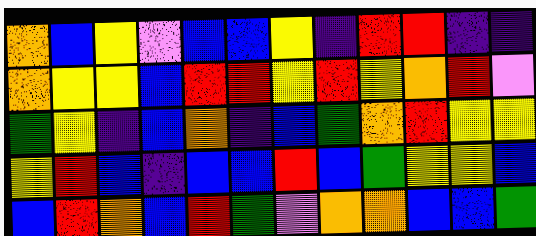[["orange", "blue", "yellow", "violet", "blue", "blue", "yellow", "indigo", "red", "red", "indigo", "indigo"], ["orange", "yellow", "yellow", "blue", "red", "red", "yellow", "red", "yellow", "orange", "red", "violet"], ["green", "yellow", "indigo", "blue", "orange", "indigo", "blue", "green", "orange", "red", "yellow", "yellow"], ["yellow", "red", "blue", "indigo", "blue", "blue", "red", "blue", "green", "yellow", "yellow", "blue"], ["blue", "red", "orange", "blue", "red", "green", "violet", "orange", "orange", "blue", "blue", "green"]]